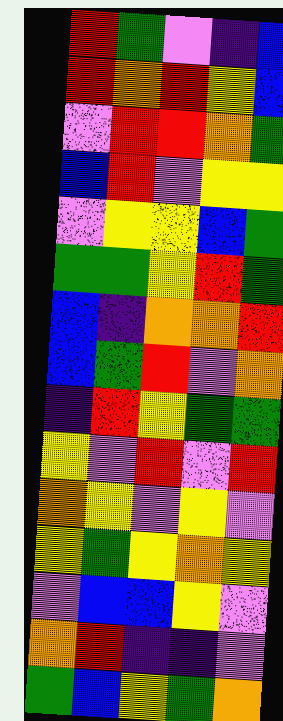[["red", "green", "violet", "indigo", "blue"], ["red", "orange", "red", "yellow", "blue"], ["violet", "red", "red", "orange", "green"], ["blue", "red", "violet", "yellow", "yellow"], ["violet", "yellow", "yellow", "blue", "green"], ["green", "green", "yellow", "red", "green"], ["blue", "indigo", "orange", "orange", "red"], ["blue", "green", "red", "violet", "orange"], ["indigo", "red", "yellow", "green", "green"], ["yellow", "violet", "red", "violet", "red"], ["orange", "yellow", "violet", "yellow", "violet"], ["yellow", "green", "yellow", "orange", "yellow"], ["violet", "blue", "blue", "yellow", "violet"], ["orange", "red", "indigo", "indigo", "violet"], ["green", "blue", "yellow", "green", "orange"]]